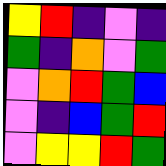[["yellow", "red", "indigo", "violet", "indigo"], ["green", "indigo", "orange", "violet", "green"], ["violet", "orange", "red", "green", "blue"], ["violet", "indigo", "blue", "green", "red"], ["violet", "yellow", "yellow", "red", "green"]]